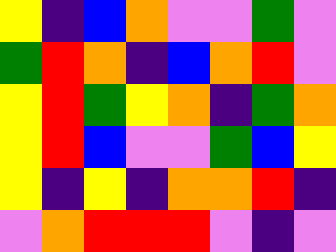[["yellow", "indigo", "blue", "orange", "violet", "violet", "green", "violet"], ["green", "red", "orange", "indigo", "blue", "orange", "red", "violet"], ["yellow", "red", "green", "yellow", "orange", "indigo", "green", "orange"], ["yellow", "red", "blue", "violet", "violet", "green", "blue", "yellow"], ["yellow", "indigo", "yellow", "indigo", "orange", "orange", "red", "indigo"], ["violet", "orange", "red", "red", "red", "violet", "indigo", "violet"]]